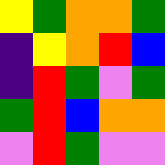[["yellow", "green", "orange", "orange", "green"], ["indigo", "yellow", "orange", "red", "blue"], ["indigo", "red", "green", "violet", "green"], ["green", "red", "blue", "orange", "orange"], ["violet", "red", "green", "violet", "violet"]]